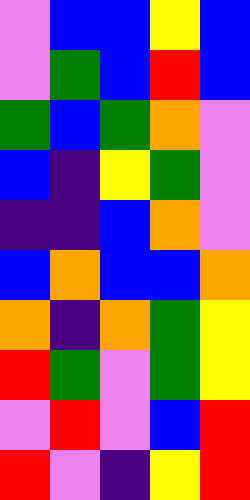[["violet", "blue", "blue", "yellow", "blue"], ["violet", "green", "blue", "red", "blue"], ["green", "blue", "green", "orange", "violet"], ["blue", "indigo", "yellow", "green", "violet"], ["indigo", "indigo", "blue", "orange", "violet"], ["blue", "orange", "blue", "blue", "orange"], ["orange", "indigo", "orange", "green", "yellow"], ["red", "green", "violet", "green", "yellow"], ["violet", "red", "violet", "blue", "red"], ["red", "violet", "indigo", "yellow", "red"]]